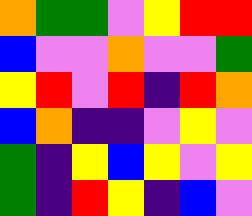[["orange", "green", "green", "violet", "yellow", "red", "red"], ["blue", "violet", "violet", "orange", "violet", "violet", "green"], ["yellow", "red", "violet", "red", "indigo", "red", "orange"], ["blue", "orange", "indigo", "indigo", "violet", "yellow", "violet"], ["green", "indigo", "yellow", "blue", "yellow", "violet", "yellow"], ["green", "indigo", "red", "yellow", "indigo", "blue", "violet"]]